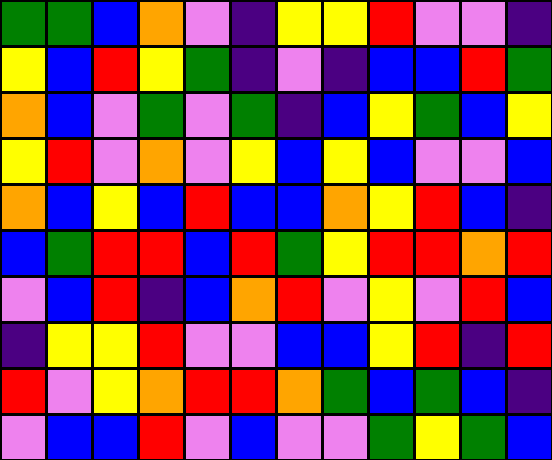[["green", "green", "blue", "orange", "violet", "indigo", "yellow", "yellow", "red", "violet", "violet", "indigo"], ["yellow", "blue", "red", "yellow", "green", "indigo", "violet", "indigo", "blue", "blue", "red", "green"], ["orange", "blue", "violet", "green", "violet", "green", "indigo", "blue", "yellow", "green", "blue", "yellow"], ["yellow", "red", "violet", "orange", "violet", "yellow", "blue", "yellow", "blue", "violet", "violet", "blue"], ["orange", "blue", "yellow", "blue", "red", "blue", "blue", "orange", "yellow", "red", "blue", "indigo"], ["blue", "green", "red", "red", "blue", "red", "green", "yellow", "red", "red", "orange", "red"], ["violet", "blue", "red", "indigo", "blue", "orange", "red", "violet", "yellow", "violet", "red", "blue"], ["indigo", "yellow", "yellow", "red", "violet", "violet", "blue", "blue", "yellow", "red", "indigo", "red"], ["red", "violet", "yellow", "orange", "red", "red", "orange", "green", "blue", "green", "blue", "indigo"], ["violet", "blue", "blue", "red", "violet", "blue", "violet", "violet", "green", "yellow", "green", "blue"]]